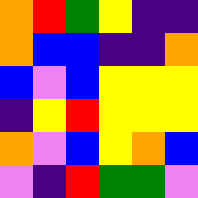[["orange", "red", "green", "yellow", "indigo", "indigo"], ["orange", "blue", "blue", "indigo", "indigo", "orange"], ["blue", "violet", "blue", "yellow", "yellow", "yellow"], ["indigo", "yellow", "red", "yellow", "yellow", "yellow"], ["orange", "violet", "blue", "yellow", "orange", "blue"], ["violet", "indigo", "red", "green", "green", "violet"]]